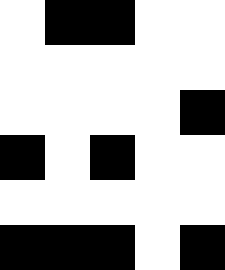[["white", "black", "black", "white", "white"], ["white", "white", "white", "white", "white"], ["white", "white", "white", "white", "black"], ["black", "white", "black", "white", "white"], ["white", "white", "white", "white", "white"], ["black", "black", "black", "white", "black"]]